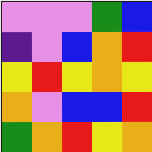[["violet", "violet", "violet", "green", "blue"], ["indigo", "violet", "blue", "orange", "red"], ["yellow", "red", "yellow", "orange", "yellow"], ["orange", "violet", "blue", "blue", "red"], ["green", "orange", "red", "yellow", "orange"]]